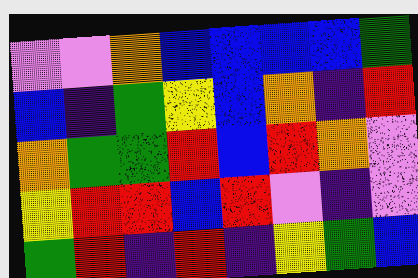[["violet", "violet", "orange", "blue", "blue", "blue", "blue", "green"], ["blue", "indigo", "green", "yellow", "blue", "orange", "indigo", "red"], ["orange", "green", "green", "red", "blue", "red", "orange", "violet"], ["yellow", "red", "red", "blue", "red", "violet", "indigo", "violet"], ["green", "red", "indigo", "red", "indigo", "yellow", "green", "blue"]]